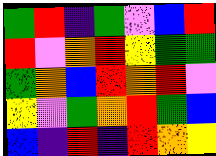[["green", "red", "indigo", "green", "violet", "blue", "red"], ["red", "violet", "orange", "red", "yellow", "green", "green"], ["green", "orange", "blue", "red", "orange", "red", "violet"], ["yellow", "violet", "green", "orange", "red", "green", "blue"], ["blue", "indigo", "red", "indigo", "red", "orange", "yellow"]]